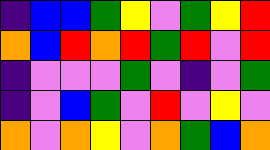[["indigo", "blue", "blue", "green", "yellow", "violet", "green", "yellow", "red"], ["orange", "blue", "red", "orange", "red", "green", "red", "violet", "red"], ["indigo", "violet", "violet", "violet", "green", "violet", "indigo", "violet", "green"], ["indigo", "violet", "blue", "green", "violet", "red", "violet", "yellow", "violet"], ["orange", "violet", "orange", "yellow", "violet", "orange", "green", "blue", "orange"]]